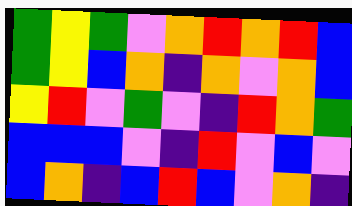[["green", "yellow", "green", "violet", "orange", "red", "orange", "red", "blue"], ["green", "yellow", "blue", "orange", "indigo", "orange", "violet", "orange", "blue"], ["yellow", "red", "violet", "green", "violet", "indigo", "red", "orange", "green"], ["blue", "blue", "blue", "violet", "indigo", "red", "violet", "blue", "violet"], ["blue", "orange", "indigo", "blue", "red", "blue", "violet", "orange", "indigo"]]